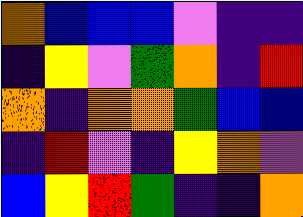[["orange", "blue", "blue", "blue", "violet", "indigo", "indigo"], ["indigo", "yellow", "violet", "green", "orange", "indigo", "red"], ["orange", "indigo", "orange", "orange", "green", "blue", "blue"], ["indigo", "red", "violet", "indigo", "yellow", "orange", "violet"], ["blue", "yellow", "red", "green", "indigo", "indigo", "orange"]]